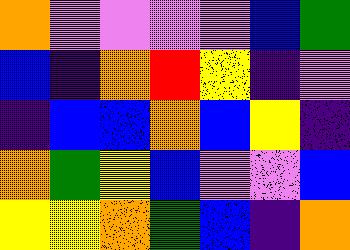[["orange", "violet", "violet", "violet", "violet", "blue", "green"], ["blue", "indigo", "orange", "red", "yellow", "indigo", "violet"], ["indigo", "blue", "blue", "orange", "blue", "yellow", "indigo"], ["orange", "green", "yellow", "blue", "violet", "violet", "blue"], ["yellow", "yellow", "orange", "green", "blue", "indigo", "orange"]]